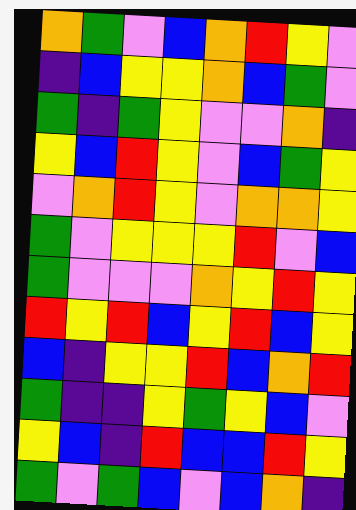[["orange", "green", "violet", "blue", "orange", "red", "yellow", "violet"], ["indigo", "blue", "yellow", "yellow", "orange", "blue", "green", "violet"], ["green", "indigo", "green", "yellow", "violet", "violet", "orange", "indigo"], ["yellow", "blue", "red", "yellow", "violet", "blue", "green", "yellow"], ["violet", "orange", "red", "yellow", "violet", "orange", "orange", "yellow"], ["green", "violet", "yellow", "yellow", "yellow", "red", "violet", "blue"], ["green", "violet", "violet", "violet", "orange", "yellow", "red", "yellow"], ["red", "yellow", "red", "blue", "yellow", "red", "blue", "yellow"], ["blue", "indigo", "yellow", "yellow", "red", "blue", "orange", "red"], ["green", "indigo", "indigo", "yellow", "green", "yellow", "blue", "violet"], ["yellow", "blue", "indigo", "red", "blue", "blue", "red", "yellow"], ["green", "violet", "green", "blue", "violet", "blue", "orange", "indigo"]]